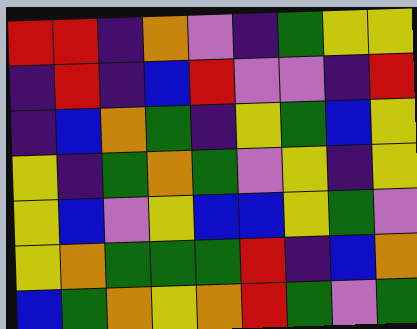[["red", "red", "indigo", "orange", "violet", "indigo", "green", "yellow", "yellow"], ["indigo", "red", "indigo", "blue", "red", "violet", "violet", "indigo", "red"], ["indigo", "blue", "orange", "green", "indigo", "yellow", "green", "blue", "yellow"], ["yellow", "indigo", "green", "orange", "green", "violet", "yellow", "indigo", "yellow"], ["yellow", "blue", "violet", "yellow", "blue", "blue", "yellow", "green", "violet"], ["yellow", "orange", "green", "green", "green", "red", "indigo", "blue", "orange"], ["blue", "green", "orange", "yellow", "orange", "red", "green", "violet", "green"]]